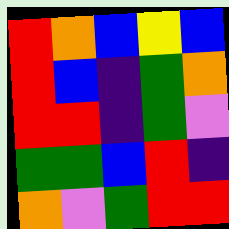[["red", "orange", "blue", "yellow", "blue"], ["red", "blue", "indigo", "green", "orange"], ["red", "red", "indigo", "green", "violet"], ["green", "green", "blue", "red", "indigo"], ["orange", "violet", "green", "red", "red"]]